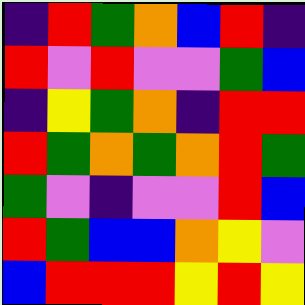[["indigo", "red", "green", "orange", "blue", "red", "indigo"], ["red", "violet", "red", "violet", "violet", "green", "blue"], ["indigo", "yellow", "green", "orange", "indigo", "red", "red"], ["red", "green", "orange", "green", "orange", "red", "green"], ["green", "violet", "indigo", "violet", "violet", "red", "blue"], ["red", "green", "blue", "blue", "orange", "yellow", "violet"], ["blue", "red", "red", "red", "yellow", "red", "yellow"]]